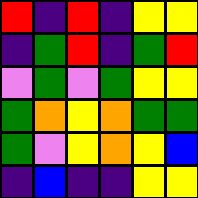[["red", "indigo", "red", "indigo", "yellow", "yellow"], ["indigo", "green", "red", "indigo", "green", "red"], ["violet", "green", "violet", "green", "yellow", "yellow"], ["green", "orange", "yellow", "orange", "green", "green"], ["green", "violet", "yellow", "orange", "yellow", "blue"], ["indigo", "blue", "indigo", "indigo", "yellow", "yellow"]]